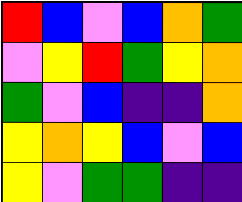[["red", "blue", "violet", "blue", "orange", "green"], ["violet", "yellow", "red", "green", "yellow", "orange"], ["green", "violet", "blue", "indigo", "indigo", "orange"], ["yellow", "orange", "yellow", "blue", "violet", "blue"], ["yellow", "violet", "green", "green", "indigo", "indigo"]]